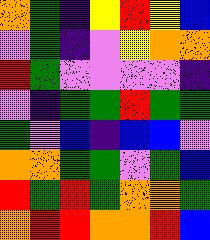[["orange", "green", "indigo", "yellow", "red", "yellow", "blue"], ["violet", "green", "indigo", "violet", "yellow", "orange", "orange"], ["red", "green", "violet", "violet", "violet", "violet", "indigo"], ["violet", "indigo", "green", "green", "red", "green", "green"], ["green", "violet", "blue", "indigo", "blue", "blue", "violet"], ["orange", "orange", "green", "green", "violet", "green", "blue"], ["red", "green", "red", "green", "orange", "orange", "green"], ["orange", "red", "red", "orange", "orange", "red", "blue"]]